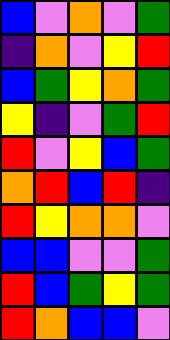[["blue", "violet", "orange", "violet", "green"], ["indigo", "orange", "violet", "yellow", "red"], ["blue", "green", "yellow", "orange", "green"], ["yellow", "indigo", "violet", "green", "red"], ["red", "violet", "yellow", "blue", "green"], ["orange", "red", "blue", "red", "indigo"], ["red", "yellow", "orange", "orange", "violet"], ["blue", "blue", "violet", "violet", "green"], ["red", "blue", "green", "yellow", "green"], ["red", "orange", "blue", "blue", "violet"]]